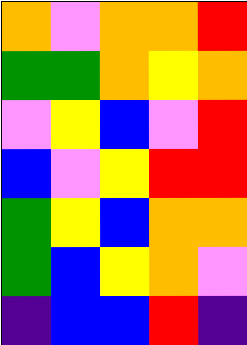[["orange", "violet", "orange", "orange", "red"], ["green", "green", "orange", "yellow", "orange"], ["violet", "yellow", "blue", "violet", "red"], ["blue", "violet", "yellow", "red", "red"], ["green", "yellow", "blue", "orange", "orange"], ["green", "blue", "yellow", "orange", "violet"], ["indigo", "blue", "blue", "red", "indigo"]]